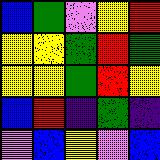[["blue", "green", "violet", "yellow", "red"], ["yellow", "yellow", "green", "red", "green"], ["yellow", "yellow", "green", "red", "yellow"], ["blue", "red", "indigo", "green", "indigo"], ["violet", "blue", "yellow", "violet", "blue"]]